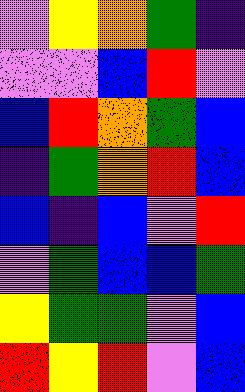[["violet", "yellow", "orange", "green", "indigo"], ["violet", "violet", "blue", "red", "violet"], ["blue", "red", "orange", "green", "blue"], ["indigo", "green", "orange", "red", "blue"], ["blue", "indigo", "blue", "violet", "red"], ["violet", "green", "blue", "blue", "green"], ["yellow", "green", "green", "violet", "blue"], ["red", "yellow", "red", "violet", "blue"]]